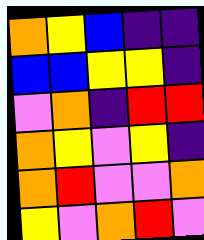[["orange", "yellow", "blue", "indigo", "indigo"], ["blue", "blue", "yellow", "yellow", "indigo"], ["violet", "orange", "indigo", "red", "red"], ["orange", "yellow", "violet", "yellow", "indigo"], ["orange", "red", "violet", "violet", "orange"], ["yellow", "violet", "orange", "red", "violet"]]